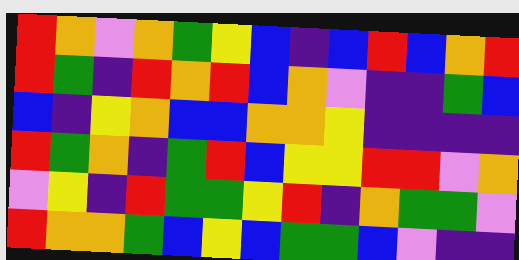[["red", "orange", "violet", "orange", "green", "yellow", "blue", "indigo", "blue", "red", "blue", "orange", "red"], ["red", "green", "indigo", "red", "orange", "red", "blue", "orange", "violet", "indigo", "indigo", "green", "blue"], ["blue", "indigo", "yellow", "orange", "blue", "blue", "orange", "orange", "yellow", "indigo", "indigo", "indigo", "indigo"], ["red", "green", "orange", "indigo", "green", "red", "blue", "yellow", "yellow", "red", "red", "violet", "orange"], ["violet", "yellow", "indigo", "red", "green", "green", "yellow", "red", "indigo", "orange", "green", "green", "violet"], ["red", "orange", "orange", "green", "blue", "yellow", "blue", "green", "green", "blue", "violet", "indigo", "indigo"]]